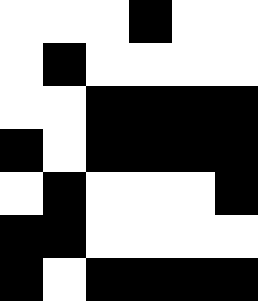[["white", "white", "white", "black", "white", "white"], ["white", "black", "white", "white", "white", "white"], ["white", "white", "black", "black", "black", "black"], ["black", "white", "black", "black", "black", "black"], ["white", "black", "white", "white", "white", "black"], ["black", "black", "white", "white", "white", "white"], ["black", "white", "black", "black", "black", "black"]]